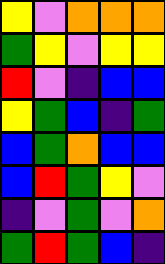[["yellow", "violet", "orange", "orange", "orange"], ["green", "yellow", "violet", "yellow", "yellow"], ["red", "violet", "indigo", "blue", "blue"], ["yellow", "green", "blue", "indigo", "green"], ["blue", "green", "orange", "blue", "blue"], ["blue", "red", "green", "yellow", "violet"], ["indigo", "violet", "green", "violet", "orange"], ["green", "red", "green", "blue", "indigo"]]